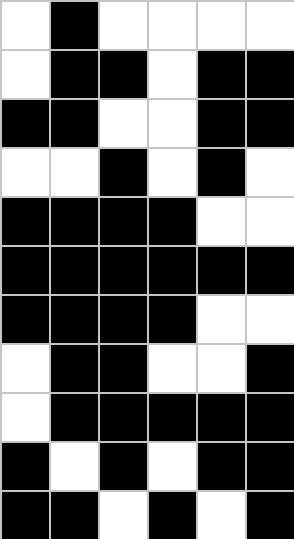[["white", "black", "white", "white", "white", "white"], ["white", "black", "black", "white", "black", "black"], ["black", "black", "white", "white", "black", "black"], ["white", "white", "black", "white", "black", "white"], ["black", "black", "black", "black", "white", "white"], ["black", "black", "black", "black", "black", "black"], ["black", "black", "black", "black", "white", "white"], ["white", "black", "black", "white", "white", "black"], ["white", "black", "black", "black", "black", "black"], ["black", "white", "black", "white", "black", "black"], ["black", "black", "white", "black", "white", "black"]]